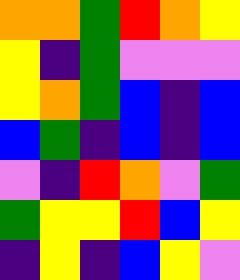[["orange", "orange", "green", "red", "orange", "yellow"], ["yellow", "indigo", "green", "violet", "violet", "violet"], ["yellow", "orange", "green", "blue", "indigo", "blue"], ["blue", "green", "indigo", "blue", "indigo", "blue"], ["violet", "indigo", "red", "orange", "violet", "green"], ["green", "yellow", "yellow", "red", "blue", "yellow"], ["indigo", "yellow", "indigo", "blue", "yellow", "violet"]]